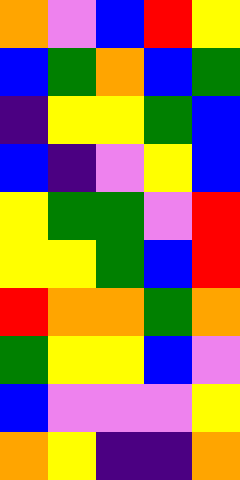[["orange", "violet", "blue", "red", "yellow"], ["blue", "green", "orange", "blue", "green"], ["indigo", "yellow", "yellow", "green", "blue"], ["blue", "indigo", "violet", "yellow", "blue"], ["yellow", "green", "green", "violet", "red"], ["yellow", "yellow", "green", "blue", "red"], ["red", "orange", "orange", "green", "orange"], ["green", "yellow", "yellow", "blue", "violet"], ["blue", "violet", "violet", "violet", "yellow"], ["orange", "yellow", "indigo", "indigo", "orange"]]